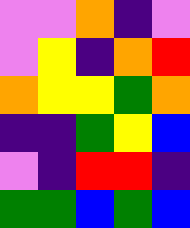[["violet", "violet", "orange", "indigo", "violet"], ["violet", "yellow", "indigo", "orange", "red"], ["orange", "yellow", "yellow", "green", "orange"], ["indigo", "indigo", "green", "yellow", "blue"], ["violet", "indigo", "red", "red", "indigo"], ["green", "green", "blue", "green", "blue"]]